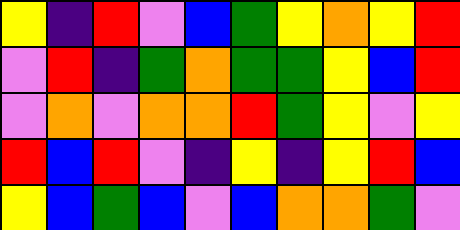[["yellow", "indigo", "red", "violet", "blue", "green", "yellow", "orange", "yellow", "red"], ["violet", "red", "indigo", "green", "orange", "green", "green", "yellow", "blue", "red"], ["violet", "orange", "violet", "orange", "orange", "red", "green", "yellow", "violet", "yellow"], ["red", "blue", "red", "violet", "indigo", "yellow", "indigo", "yellow", "red", "blue"], ["yellow", "blue", "green", "blue", "violet", "blue", "orange", "orange", "green", "violet"]]